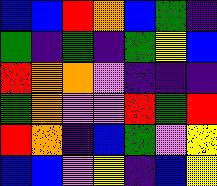[["blue", "blue", "red", "orange", "blue", "green", "indigo"], ["green", "indigo", "green", "indigo", "green", "yellow", "blue"], ["red", "orange", "orange", "violet", "indigo", "indigo", "indigo"], ["green", "orange", "violet", "violet", "red", "green", "red"], ["red", "orange", "indigo", "blue", "green", "violet", "yellow"], ["blue", "blue", "violet", "yellow", "indigo", "blue", "yellow"]]